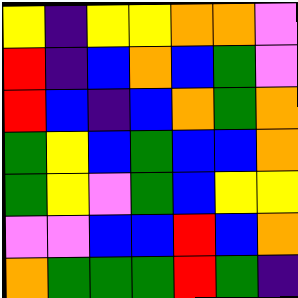[["yellow", "indigo", "yellow", "yellow", "orange", "orange", "violet"], ["red", "indigo", "blue", "orange", "blue", "green", "violet"], ["red", "blue", "indigo", "blue", "orange", "green", "orange"], ["green", "yellow", "blue", "green", "blue", "blue", "orange"], ["green", "yellow", "violet", "green", "blue", "yellow", "yellow"], ["violet", "violet", "blue", "blue", "red", "blue", "orange"], ["orange", "green", "green", "green", "red", "green", "indigo"]]